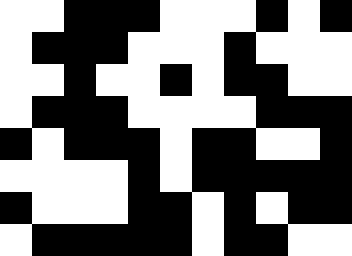[["white", "white", "black", "black", "black", "white", "white", "white", "black", "white", "black"], ["white", "black", "black", "black", "white", "white", "white", "black", "white", "white", "white"], ["white", "white", "black", "white", "white", "black", "white", "black", "black", "white", "white"], ["white", "black", "black", "black", "white", "white", "white", "white", "black", "black", "black"], ["black", "white", "black", "black", "black", "white", "black", "black", "white", "white", "black"], ["white", "white", "white", "white", "black", "white", "black", "black", "black", "black", "black"], ["black", "white", "white", "white", "black", "black", "white", "black", "white", "black", "black"], ["white", "black", "black", "black", "black", "black", "white", "black", "black", "white", "white"]]